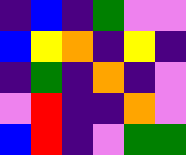[["indigo", "blue", "indigo", "green", "violet", "violet"], ["blue", "yellow", "orange", "indigo", "yellow", "indigo"], ["indigo", "green", "indigo", "orange", "indigo", "violet"], ["violet", "red", "indigo", "indigo", "orange", "violet"], ["blue", "red", "indigo", "violet", "green", "green"]]